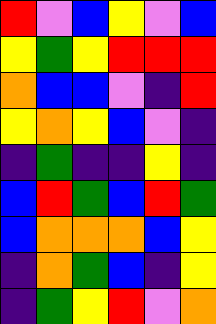[["red", "violet", "blue", "yellow", "violet", "blue"], ["yellow", "green", "yellow", "red", "red", "red"], ["orange", "blue", "blue", "violet", "indigo", "red"], ["yellow", "orange", "yellow", "blue", "violet", "indigo"], ["indigo", "green", "indigo", "indigo", "yellow", "indigo"], ["blue", "red", "green", "blue", "red", "green"], ["blue", "orange", "orange", "orange", "blue", "yellow"], ["indigo", "orange", "green", "blue", "indigo", "yellow"], ["indigo", "green", "yellow", "red", "violet", "orange"]]